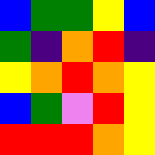[["blue", "green", "green", "yellow", "blue"], ["green", "indigo", "orange", "red", "indigo"], ["yellow", "orange", "red", "orange", "yellow"], ["blue", "green", "violet", "red", "yellow"], ["red", "red", "red", "orange", "yellow"]]